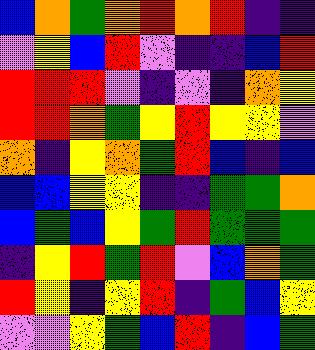[["blue", "orange", "green", "orange", "red", "orange", "red", "indigo", "indigo"], ["violet", "yellow", "blue", "red", "violet", "indigo", "indigo", "blue", "red"], ["red", "red", "red", "violet", "indigo", "violet", "indigo", "orange", "yellow"], ["red", "red", "orange", "green", "yellow", "red", "yellow", "yellow", "violet"], ["orange", "indigo", "yellow", "orange", "green", "red", "blue", "indigo", "blue"], ["blue", "blue", "yellow", "yellow", "indigo", "indigo", "green", "green", "orange"], ["blue", "green", "blue", "yellow", "green", "red", "green", "green", "green"], ["indigo", "yellow", "red", "green", "red", "violet", "blue", "orange", "green"], ["red", "yellow", "indigo", "yellow", "red", "indigo", "green", "blue", "yellow"], ["violet", "violet", "yellow", "green", "blue", "red", "indigo", "blue", "green"]]